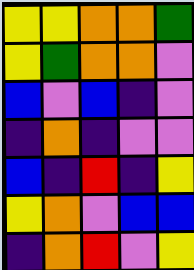[["yellow", "yellow", "orange", "orange", "green"], ["yellow", "green", "orange", "orange", "violet"], ["blue", "violet", "blue", "indigo", "violet"], ["indigo", "orange", "indigo", "violet", "violet"], ["blue", "indigo", "red", "indigo", "yellow"], ["yellow", "orange", "violet", "blue", "blue"], ["indigo", "orange", "red", "violet", "yellow"]]